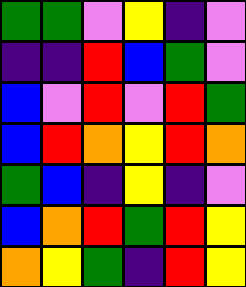[["green", "green", "violet", "yellow", "indigo", "violet"], ["indigo", "indigo", "red", "blue", "green", "violet"], ["blue", "violet", "red", "violet", "red", "green"], ["blue", "red", "orange", "yellow", "red", "orange"], ["green", "blue", "indigo", "yellow", "indigo", "violet"], ["blue", "orange", "red", "green", "red", "yellow"], ["orange", "yellow", "green", "indigo", "red", "yellow"]]